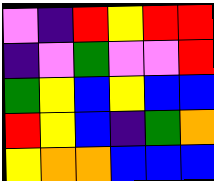[["violet", "indigo", "red", "yellow", "red", "red"], ["indigo", "violet", "green", "violet", "violet", "red"], ["green", "yellow", "blue", "yellow", "blue", "blue"], ["red", "yellow", "blue", "indigo", "green", "orange"], ["yellow", "orange", "orange", "blue", "blue", "blue"]]